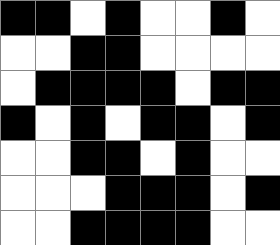[["black", "black", "white", "black", "white", "white", "black", "white"], ["white", "white", "black", "black", "white", "white", "white", "white"], ["white", "black", "black", "black", "black", "white", "black", "black"], ["black", "white", "black", "white", "black", "black", "white", "black"], ["white", "white", "black", "black", "white", "black", "white", "white"], ["white", "white", "white", "black", "black", "black", "white", "black"], ["white", "white", "black", "black", "black", "black", "white", "white"]]